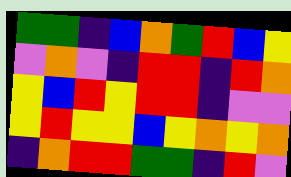[["green", "green", "indigo", "blue", "orange", "green", "red", "blue", "yellow"], ["violet", "orange", "violet", "indigo", "red", "red", "indigo", "red", "orange"], ["yellow", "blue", "red", "yellow", "red", "red", "indigo", "violet", "violet"], ["yellow", "red", "yellow", "yellow", "blue", "yellow", "orange", "yellow", "orange"], ["indigo", "orange", "red", "red", "green", "green", "indigo", "red", "violet"]]